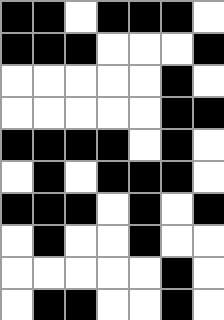[["black", "black", "white", "black", "black", "black", "white"], ["black", "black", "black", "white", "white", "white", "black"], ["white", "white", "white", "white", "white", "black", "white"], ["white", "white", "white", "white", "white", "black", "black"], ["black", "black", "black", "black", "white", "black", "white"], ["white", "black", "white", "black", "black", "black", "white"], ["black", "black", "black", "white", "black", "white", "black"], ["white", "black", "white", "white", "black", "white", "white"], ["white", "white", "white", "white", "white", "black", "white"], ["white", "black", "black", "white", "white", "black", "white"]]